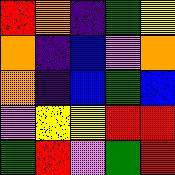[["red", "orange", "indigo", "green", "yellow"], ["orange", "indigo", "blue", "violet", "orange"], ["orange", "indigo", "blue", "green", "blue"], ["violet", "yellow", "yellow", "red", "red"], ["green", "red", "violet", "green", "red"]]